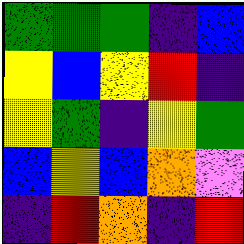[["green", "green", "green", "indigo", "blue"], ["yellow", "blue", "yellow", "red", "indigo"], ["yellow", "green", "indigo", "yellow", "green"], ["blue", "yellow", "blue", "orange", "violet"], ["indigo", "red", "orange", "indigo", "red"]]